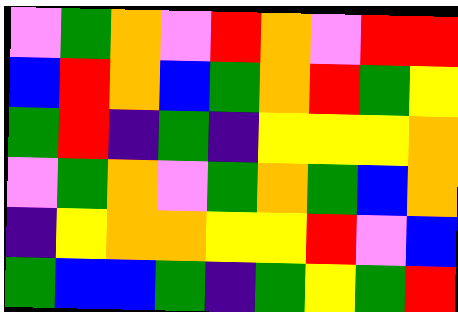[["violet", "green", "orange", "violet", "red", "orange", "violet", "red", "red"], ["blue", "red", "orange", "blue", "green", "orange", "red", "green", "yellow"], ["green", "red", "indigo", "green", "indigo", "yellow", "yellow", "yellow", "orange"], ["violet", "green", "orange", "violet", "green", "orange", "green", "blue", "orange"], ["indigo", "yellow", "orange", "orange", "yellow", "yellow", "red", "violet", "blue"], ["green", "blue", "blue", "green", "indigo", "green", "yellow", "green", "red"]]